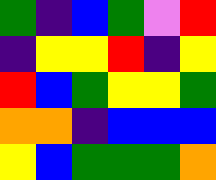[["green", "indigo", "blue", "green", "violet", "red"], ["indigo", "yellow", "yellow", "red", "indigo", "yellow"], ["red", "blue", "green", "yellow", "yellow", "green"], ["orange", "orange", "indigo", "blue", "blue", "blue"], ["yellow", "blue", "green", "green", "green", "orange"]]